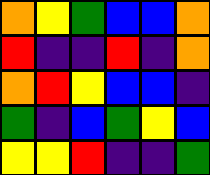[["orange", "yellow", "green", "blue", "blue", "orange"], ["red", "indigo", "indigo", "red", "indigo", "orange"], ["orange", "red", "yellow", "blue", "blue", "indigo"], ["green", "indigo", "blue", "green", "yellow", "blue"], ["yellow", "yellow", "red", "indigo", "indigo", "green"]]